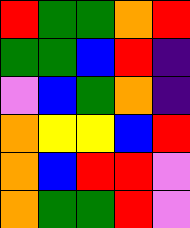[["red", "green", "green", "orange", "red"], ["green", "green", "blue", "red", "indigo"], ["violet", "blue", "green", "orange", "indigo"], ["orange", "yellow", "yellow", "blue", "red"], ["orange", "blue", "red", "red", "violet"], ["orange", "green", "green", "red", "violet"]]